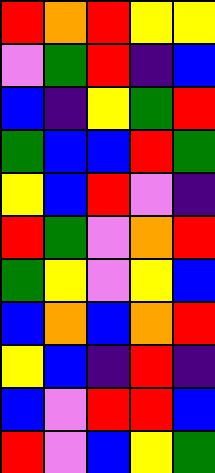[["red", "orange", "red", "yellow", "yellow"], ["violet", "green", "red", "indigo", "blue"], ["blue", "indigo", "yellow", "green", "red"], ["green", "blue", "blue", "red", "green"], ["yellow", "blue", "red", "violet", "indigo"], ["red", "green", "violet", "orange", "red"], ["green", "yellow", "violet", "yellow", "blue"], ["blue", "orange", "blue", "orange", "red"], ["yellow", "blue", "indigo", "red", "indigo"], ["blue", "violet", "red", "red", "blue"], ["red", "violet", "blue", "yellow", "green"]]